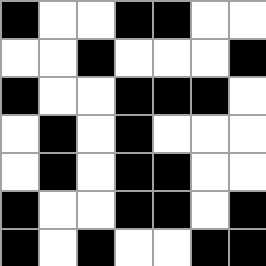[["black", "white", "white", "black", "black", "white", "white"], ["white", "white", "black", "white", "white", "white", "black"], ["black", "white", "white", "black", "black", "black", "white"], ["white", "black", "white", "black", "white", "white", "white"], ["white", "black", "white", "black", "black", "white", "white"], ["black", "white", "white", "black", "black", "white", "black"], ["black", "white", "black", "white", "white", "black", "black"]]